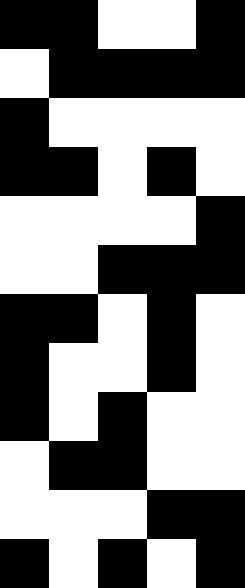[["black", "black", "white", "white", "black"], ["white", "black", "black", "black", "black"], ["black", "white", "white", "white", "white"], ["black", "black", "white", "black", "white"], ["white", "white", "white", "white", "black"], ["white", "white", "black", "black", "black"], ["black", "black", "white", "black", "white"], ["black", "white", "white", "black", "white"], ["black", "white", "black", "white", "white"], ["white", "black", "black", "white", "white"], ["white", "white", "white", "black", "black"], ["black", "white", "black", "white", "black"]]